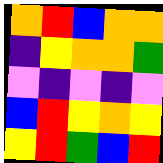[["orange", "red", "blue", "orange", "orange"], ["indigo", "yellow", "orange", "orange", "green"], ["violet", "indigo", "violet", "indigo", "violet"], ["blue", "red", "yellow", "orange", "yellow"], ["yellow", "red", "green", "blue", "red"]]